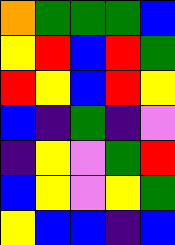[["orange", "green", "green", "green", "blue"], ["yellow", "red", "blue", "red", "green"], ["red", "yellow", "blue", "red", "yellow"], ["blue", "indigo", "green", "indigo", "violet"], ["indigo", "yellow", "violet", "green", "red"], ["blue", "yellow", "violet", "yellow", "green"], ["yellow", "blue", "blue", "indigo", "blue"]]